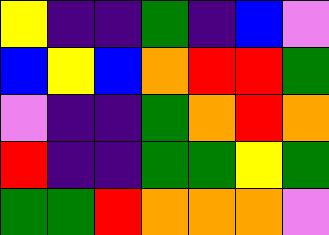[["yellow", "indigo", "indigo", "green", "indigo", "blue", "violet"], ["blue", "yellow", "blue", "orange", "red", "red", "green"], ["violet", "indigo", "indigo", "green", "orange", "red", "orange"], ["red", "indigo", "indigo", "green", "green", "yellow", "green"], ["green", "green", "red", "orange", "orange", "orange", "violet"]]